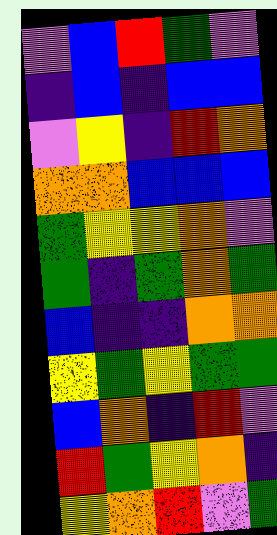[["violet", "blue", "red", "green", "violet"], ["indigo", "blue", "indigo", "blue", "blue"], ["violet", "yellow", "indigo", "red", "orange"], ["orange", "orange", "blue", "blue", "blue"], ["green", "yellow", "yellow", "orange", "violet"], ["green", "indigo", "green", "orange", "green"], ["blue", "indigo", "indigo", "orange", "orange"], ["yellow", "green", "yellow", "green", "green"], ["blue", "orange", "indigo", "red", "violet"], ["red", "green", "yellow", "orange", "indigo"], ["yellow", "orange", "red", "violet", "green"]]